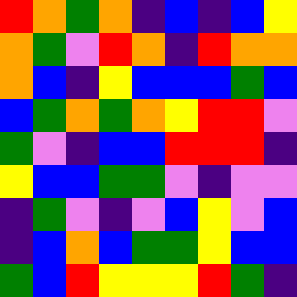[["red", "orange", "green", "orange", "indigo", "blue", "indigo", "blue", "yellow"], ["orange", "green", "violet", "red", "orange", "indigo", "red", "orange", "orange"], ["orange", "blue", "indigo", "yellow", "blue", "blue", "blue", "green", "blue"], ["blue", "green", "orange", "green", "orange", "yellow", "red", "red", "violet"], ["green", "violet", "indigo", "blue", "blue", "red", "red", "red", "indigo"], ["yellow", "blue", "blue", "green", "green", "violet", "indigo", "violet", "violet"], ["indigo", "green", "violet", "indigo", "violet", "blue", "yellow", "violet", "blue"], ["indigo", "blue", "orange", "blue", "green", "green", "yellow", "blue", "blue"], ["green", "blue", "red", "yellow", "yellow", "yellow", "red", "green", "indigo"]]